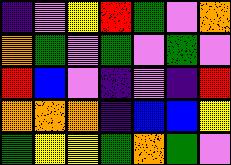[["indigo", "violet", "yellow", "red", "green", "violet", "orange"], ["orange", "green", "violet", "green", "violet", "green", "violet"], ["red", "blue", "violet", "indigo", "violet", "indigo", "red"], ["orange", "orange", "orange", "indigo", "blue", "blue", "yellow"], ["green", "yellow", "yellow", "green", "orange", "green", "violet"]]